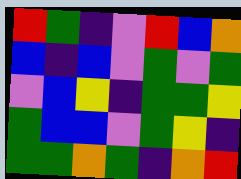[["red", "green", "indigo", "violet", "red", "blue", "orange"], ["blue", "indigo", "blue", "violet", "green", "violet", "green"], ["violet", "blue", "yellow", "indigo", "green", "green", "yellow"], ["green", "blue", "blue", "violet", "green", "yellow", "indigo"], ["green", "green", "orange", "green", "indigo", "orange", "red"]]